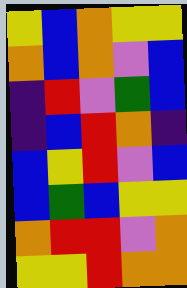[["yellow", "blue", "orange", "yellow", "yellow"], ["orange", "blue", "orange", "violet", "blue"], ["indigo", "red", "violet", "green", "blue"], ["indigo", "blue", "red", "orange", "indigo"], ["blue", "yellow", "red", "violet", "blue"], ["blue", "green", "blue", "yellow", "yellow"], ["orange", "red", "red", "violet", "orange"], ["yellow", "yellow", "red", "orange", "orange"]]